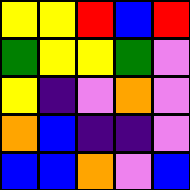[["yellow", "yellow", "red", "blue", "red"], ["green", "yellow", "yellow", "green", "violet"], ["yellow", "indigo", "violet", "orange", "violet"], ["orange", "blue", "indigo", "indigo", "violet"], ["blue", "blue", "orange", "violet", "blue"]]